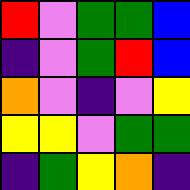[["red", "violet", "green", "green", "blue"], ["indigo", "violet", "green", "red", "blue"], ["orange", "violet", "indigo", "violet", "yellow"], ["yellow", "yellow", "violet", "green", "green"], ["indigo", "green", "yellow", "orange", "indigo"]]